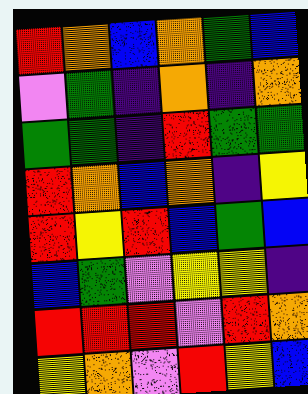[["red", "orange", "blue", "orange", "green", "blue"], ["violet", "green", "indigo", "orange", "indigo", "orange"], ["green", "green", "indigo", "red", "green", "green"], ["red", "orange", "blue", "orange", "indigo", "yellow"], ["red", "yellow", "red", "blue", "green", "blue"], ["blue", "green", "violet", "yellow", "yellow", "indigo"], ["red", "red", "red", "violet", "red", "orange"], ["yellow", "orange", "violet", "red", "yellow", "blue"]]